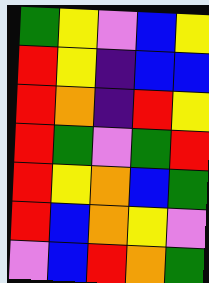[["green", "yellow", "violet", "blue", "yellow"], ["red", "yellow", "indigo", "blue", "blue"], ["red", "orange", "indigo", "red", "yellow"], ["red", "green", "violet", "green", "red"], ["red", "yellow", "orange", "blue", "green"], ["red", "blue", "orange", "yellow", "violet"], ["violet", "blue", "red", "orange", "green"]]